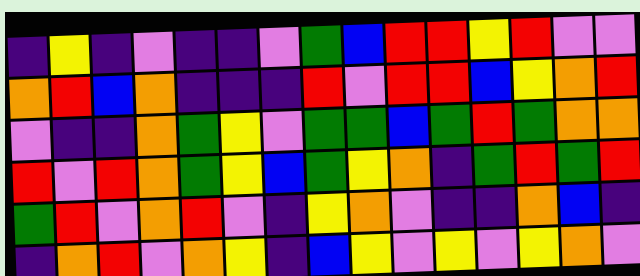[["indigo", "yellow", "indigo", "violet", "indigo", "indigo", "violet", "green", "blue", "red", "red", "yellow", "red", "violet", "violet"], ["orange", "red", "blue", "orange", "indigo", "indigo", "indigo", "red", "violet", "red", "red", "blue", "yellow", "orange", "red"], ["violet", "indigo", "indigo", "orange", "green", "yellow", "violet", "green", "green", "blue", "green", "red", "green", "orange", "orange"], ["red", "violet", "red", "orange", "green", "yellow", "blue", "green", "yellow", "orange", "indigo", "green", "red", "green", "red"], ["green", "red", "violet", "orange", "red", "violet", "indigo", "yellow", "orange", "violet", "indigo", "indigo", "orange", "blue", "indigo"], ["indigo", "orange", "red", "violet", "orange", "yellow", "indigo", "blue", "yellow", "violet", "yellow", "violet", "yellow", "orange", "violet"]]